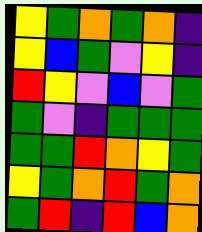[["yellow", "green", "orange", "green", "orange", "indigo"], ["yellow", "blue", "green", "violet", "yellow", "indigo"], ["red", "yellow", "violet", "blue", "violet", "green"], ["green", "violet", "indigo", "green", "green", "green"], ["green", "green", "red", "orange", "yellow", "green"], ["yellow", "green", "orange", "red", "green", "orange"], ["green", "red", "indigo", "red", "blue", "orange"]]